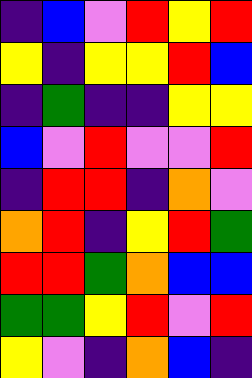[["indigo", "blue", "violet", "red", "yellow", "red"], ["yellow", "indigo", "yellow", "yellow", "red", "blue"], ["indigo", "green", "indigo", "indigo", "yellow", "yellow"], ["blue", "violet", "red", "violet", "violet", "red"], ["indigo", "red", "red", "indigo", "orange", "violet"], ["orange", "red", "indigo", "yellow", "red", "green"], ["red", "red", "green", "orange", "blue", "blue"], ["green", "green", "yellow", "red", "violet", "red"], ["yellow", "violet", "indigo", "orange", "blue", "indigo"]]